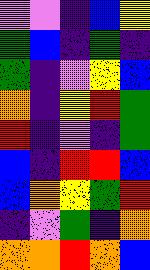[["violet", "violet", "indigo", "blue", "yellow"], ["green", "blue", "indigo", "green", "indigo"], ["green", "indigo", "violet", "yellow", "blue"], ["orange", "indigo", "yellow", "red", "green"], ["red", "indigo", "violet", "indigo", "green"], ["blue", "indigo", "red", "red", "blue"], ["blue", "orange", "yellow", "green", "red"], ["indigo", "violet", "green", "indigo", "orange"], ["orange", "orange", "red", "orange", "blue"]]